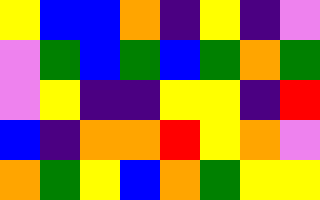[["yellow", "blue", "blue", "orange", "indigo", "yellow", "indigo", "violet"], ["violet", "green", "blue", "green", "blue", "green", "orange", "green"], ["violet", "yellow", "indigo", "indigo", "yellow", "yellow", "indigo", "red"], ["blue", "indigo", "orange", "orange", "red", "yellow", "orange", "violet"], ["orange", "green", "yellow", "blue", "orange", "green", "yellow", "yellow"]]